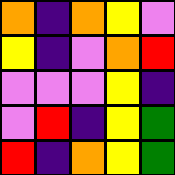[["orange", "indigo", "orange", "yellow", "violet"], ["yellow", "indigo", "violet", "orange", "red"], ["violet", "violet", "violet", "yellow", "indigo"], ["violet", "red", "indigo", "yellow", "green"], ["red", "indigo", "orange", "yellow", "green"]]